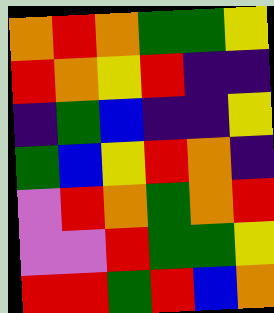[["orange", "red", "orange", "green", "green", "yellow"], ["red", "orange", "yellow", "red", "indigo", "indigo"], ["indigo", "green", "blue", "indigo", "indigo", "yellow"], ["green", "blue", "yellow", "red", "orange", "indigo"], ["violet", "red", "orange", "green", "orange", "red"], ["violet", "violet", "red", "green", "green", "yellow"], ["red", "red", "green", "red", "blue", "orange"]]